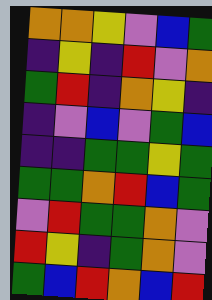[["orange", "orange", "yellow", "violet", "blue", "green"], ["indigo", "yellow", "indigo", "red", "violet", "orange"], ["green", "red", "indigo", "orange", "yellow", "indigo"], ["indigo", "violet", "blue", "violet", "green", "blue"], ["indigo", "indigo", "green", "green", "yellow", "green"], ["green", "green", "orange", "red", "blue", "green"], ["violet", "red", "green", "green", "orange", "violet"], ["red", "yellow", "indigo", "green", "orange", "violet"], ["green", "blue", "red", "orange", "blue", "red"]]